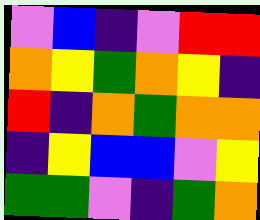[["violet", "blue", "indigo", "violet", "red", "red"], ["orange", "yellow", "green", "orange", "yellow", "indigo"], ["red", "indigo", "orange", "green", "orange", "orange"], ["indigo", "yellow", "blue", "blue", "violet", "yellow"], ["green", "green", "violet", "indigo", "green", "orange"]]